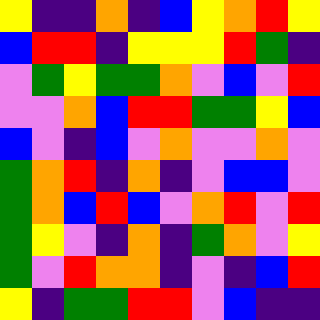[["yellow", "indigo", "indigo", "orange", "indigo", "blue", "yellow", "orange", "red", "yellow"], ["blue", "red", "red", "indigo", "yellow", "yellow", "yellow", "red", "green", "indigo"], ["violet", "green", "yellow", "green", "green", "orange", "violet", "blue", "violet", "red"], ["violet", "violet", "orange", "blue", "red", "red", "green", "green", "yellow", "blue"], ["blue", "violet", "indigo", "blue", "violet", "orange", "violet", "violet", "orange", "violet"], ["green", "orange", "red", "indigo", "orange", "indigo", "violet", "blue", "blue", "violet"], ["green", "orange", "blue", "red", "blue", "violet", "orange", "red", "violet", "red"], ["green", "yellow", "violet", "indigo", "orange", "indigo", "green", "orange", "violet", "yellow"], ["green", "violet", "red", "orange", "orange", "indigo", "violet", "indigo", "blue", "red"], ["yellow", "indigo", "green", "green", "red", "red", "violet", "blue", "indigo", "indigo"]]